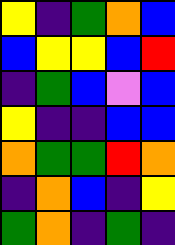[["yellow", "indigo", "green", "orange", "blue"], ["blue", "yellow", "yellow", "blue", "red"], ["indigo", "green", "blue", "violet", "blue"], ["yellow", "indigo", "indigo", "blue", "blue"], ["orange", "green", "green", "red", "orange"], ["indigo", "orange", "blue", "indigo", "yellow"], ["green", "orange", "indigo", "green", "indigo"]]